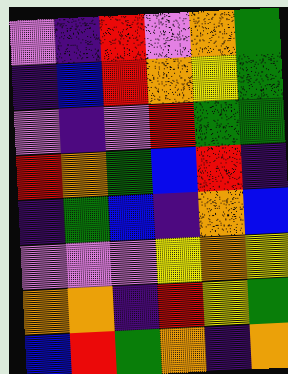[["violet", "indigo", "red", "violet", "orange", "green"], ["indigo", "blue", "red", "orange", "yellow", "green"], ["violet", "indigo", "violet", "red", "green", "green"], ["red", "orange", "green", "blue", "red", "indigo"], ["indigo", "green", "blue", "indigo", "orange", "blue"], ["violet", "violet", "violet", "yellow", "orange", "yellow"], ["orange", "orange", "indigo", "red", "yellow", "green"], ["blue", "red", "green", "orange", "indigo", "orange"]]